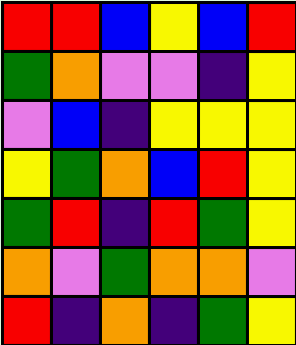[["red", "red", "blue", "yellow", "blue", "red"], ["green", "orange", "violet", "violet", "indigo", "yellow"], ["violet", "blue", "indigo", "yellow", "yellow", "yellow"], ["yellow", "green", "orange", "blue", "red", "yellow"], ["green", "red", "indigo", "red", "green", "yellow"], ["orange", "violet", "green", "orange", "orange", "violet"], ["red", "indigo", "orange", "indigo", "green", "yellow"]]